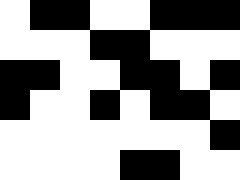[["white", "black", "black", "white", "white", "black", "black", "black"], ["white", "white", "white", "black", "black", "white", "white", "white"], ["black", "black", "white", "white", "black", "black", "white", "black"], ["black", "white", "white", "black", "white", "black", "black", "white"], ["white", "white", "white", "white", "white", "white", "white", "black"], ["white", "white", "white", "white", "black", "black", "white", "white"]]